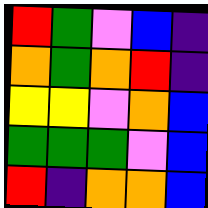[["red", "green", "violet", "blue", "indigo"], ["orange", "green", "orange", "red", "indigo"], ["yellow", "yellow", "violet", "orange", "blue"], ["green", "green", "green", "violet", "blue"], ["red", "indigo", "orange", "orange", "blue"]]